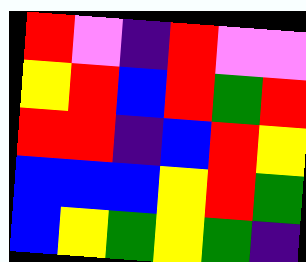[["red", "violet", "indigo", "red", "violet", "violet"], ["yellow", "red", "blue", "red", "green", "red"], ["red", "red", "indigo", "blue", "red", "yellow"], ["blue", "blue", "blue", "yellow", "red", "green"], ["blue", "yellow", "green", "yellow", "green", "indigo"]]